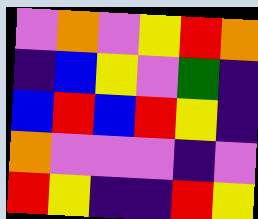[["violet", "orange", "violet", "yellow", "red", "orange"], ["indigo", "blue", "yellow", "violet", "green", "indigo"], ["blue", "red", "blue", "red", "yellow", "indigo"], ["orange", "violet", "violet", "violet", "indigo", "violet"], ["red", "yellow", "indigo", "indigo", "red", "yellow"]]